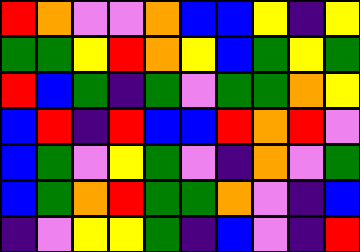[["red", "orange", "violet", "violet", "orange", "blue", "blue", "yellow", "indigo", "yellow"], ["green", "green", "yellow", "red", "orange", "yellow", "blue", "green", "yellow", "green"], ["red", "blue", "green", "indigo", "green", "violet", "green", "green", "orange", "yellow"], ["blue", "red", "indigo", "red", "blue", "blue", "red", "orange", "red", "violet"], ["blue", "green", "violet", "yellow", "green", "violet", "indigo", "orange", "violet", "green"], ["blue", "green", "orange", "red", "green", "green", "orange", "violet", "indigo", "blue"], ["indigo", "violet", "yellow", "yellow", "green", "indigo", "blue", "violet", "indigo", "red"]]